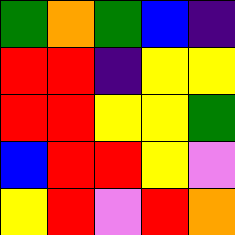[["green", "orange", "green", "blue", "indigo"], ["red", "red", "indigo", "yellow", "yellow"], ["red", "red", "yellow", "yellow", "green"], ["blue", "red", "red", "yellow", "violet"], ["yellow", "red", "violet", "red", "orange"]]